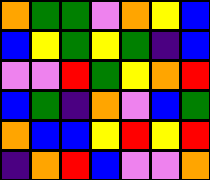[["orange", "green", "green", "violet", "orange", "yellow", "blue"], ["blue", "yellow", "green", "yellow", "green", "indigo", "blue"], ["violet", "violet", "red", "green", "yellow", "orange", "red"], ["blue", "green", "indigo", "orange", "violet", "blue", "green"], ["orange", "blue", "blue", "yellow", "red", "yellow", "red"], ["indigo", "orange", "red", "blue", "violet", "violet", "orange"]]